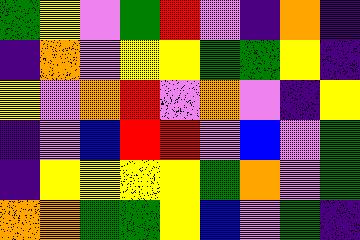[["green", "yellow", "violet", "green", "red", "violet", "indigo", "orange", "indigo"], ["indigo", "orange", "violet", "yellow", "yellow", "green", "green", "yellow", "indigo"], ["yellow", "violet", "orange", "red", "violet", "orange", "violet", "indigo", "yellow"], ["indigo", "violet", "blue", "red", "red", "violet", "blue", "violet", "green"], ["indigo", "yellow", "yellow", "yellow", "yellow", "green", "orange", "violet", "green"], ["orange", "orange", "green", "green", "yellow", "blue", "violet", "green", "indigo"]]